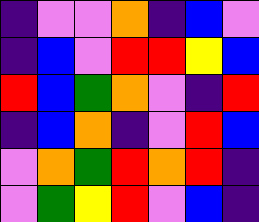[["indigo", "violet", "violet", "orange", "indigo", "blue", "violet"], ["indigo", "blue", "violet", "red", "red", "yellow", "blue"], ["red", "blue", "green", "orange", "violet", "indigo", "red"], ["indigo", "blue", "orange", "indigo", "violet", "red", "blue"], ["violet", "orange", "green", "red", "orange", "red", "indigo"], ["violet", "green", "yellow", "red", "violet", "blue", "indigo"]]